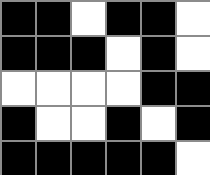[["black", "black", "white", "black", "black", "white"], ["black", "black", "black", "white", "black", "white"], ["white", "white", "white", "white", "black", "black"], ["black", "white", "white", "black", "white", "black"], ["black", "black", "black", "black", "black", "white"]]